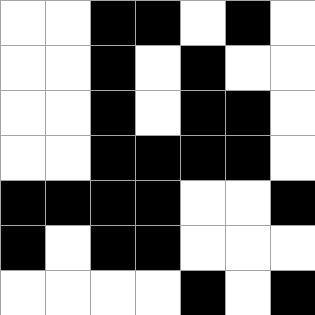[["white", "white", "black", "black", "white", "black", "white"], ["white", "white", "black", "white", "black", "white", "white"], ["white", "white", "black", "white", "black", "black", "white"], ["white", "white", "black", "black", "black", "black", "white"], ["black", "black", "black", "black", "white", "white", "black"], ["black", "white", "black", "black", "white", "white", "white"], ["white", "white", "white", "white", "black", "white", "black"]]